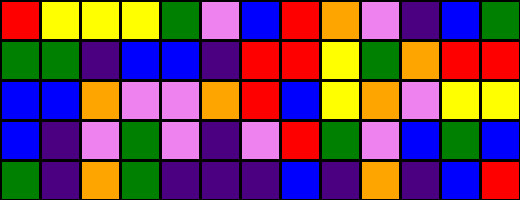[["red", "yellow", "yellow", "yellow", "green", "violet", "blue", "red", "orange", "violet", "indigo", "blue", "green"], ["green", "green", "indigo", "blue", "blue", "indigo", "red", "red", "yellow", "green", "orange", "red", "red"], ["blue", "blue", "orange", "violet", "violet", "orange", "red", "blue", "yellow", "orange", "violet", "yellow", "yellow"], ["blue", "indigo", "violet", "green", "violet", "indigo", "violet", "red", "green", "violet", "blue", "green", "blue"], ["green", "indigo", "orange", "green", "indigo", "indigo", "indigo", "blue", "indigo", "orange", "indigo", "blue", "red"]]